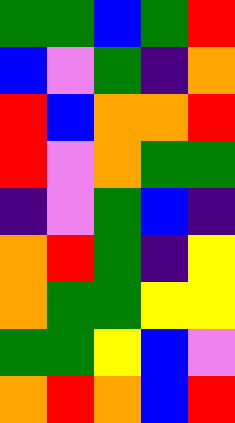[["green", "green", "blue", "green", "red"], ["blue", "violet", "green", "indigo", "orange"], ["red", "blue", "orange", "orange", "red"], ["red", "violet", "orange", "green", "green"], ["indigo", "violet", "green", "blue", "indigo"], ["orange", "red", "green", "indigo", "yellow"], ["orange", "green", "green", "yellow", "yellow"], ["green", "green", "yellow", "blue", "violet"], ["orange", "red", "orange", "blue", "red"]]